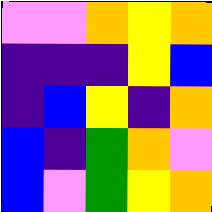[["violet", "violet", "orange", "yellow", "orange"], ["indigo", "indigo", "indigo", "yellow", "blue"], ["indigo", "blue", "yellow", "indigo", "orange"], ["blue", "indigo", "green", "orange", "violet"], ["blue", "violet", "green", "yellow", "orange"]]